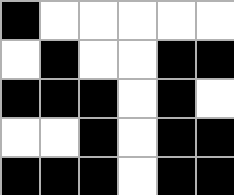[["black", "white", "white", "white", "white", "white"], ["white", "black", "white", "white", "black", "black"], ["black", "black", "black", "white", "black", "white"], ["white", "white", "black", "white", "black", "black"], ["black", "black", "black", "white", "black", "black"]]